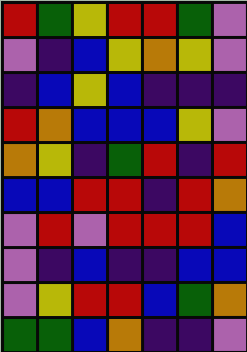[["red", "green", "yellow", "red", "red", "green", "violet"], ["violet", "indigo", "blue", "yellow", "orange", "yellow", "violet"], ["indigo", "blue", "yellow", "blue", "indigo", "indigo", "indigo"], ["red", "orange", "blue", "blue", "blue", "yellow", "violet"], ["orange", "yellow", "indigo", "green", "red", "indigo", "red"], ["blue", "blue", "red", "red", "indigo", "red", "orange"], ["violet", "red", "violet", "red", "red", "red", "blue"], ["violet", "indigo", "blue", "indigo", "indigo", "blue", "blue"], ["violet", "yellow", "red", "red", "blue", "green", "orange"], ["green", "green", "blue", "orange", "indigo", "indigo", "violet"]]